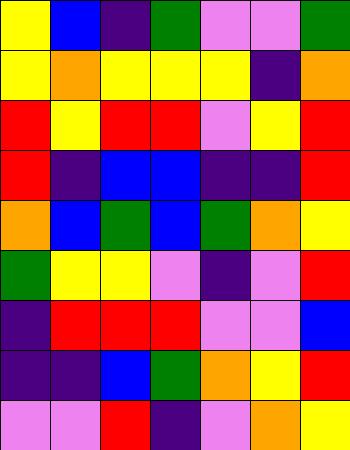[["yellow", "blue", "indigo", "green", "violet", "violet", "green"], ["yellow", "orange", "yellow", "yellow", "yellow", "indigo", "orange"], ["red", "yellow", "red", "red", "violet", "yellow", "red"], ["red", "indigo", "blue", "blue", "indigo", "indigo", "red"], ["orange", "blue", "green", "blue", "green", "orange", "yellow"], ["green", "yellow", "yellow", "violet", "indigo", "violet", "red"], ["indigo", "red", "red", "red", "violet", "violet", "blue"], ["indigo", "indigo", "blue", "green", "orange", "yellow", "red"], ["violet", "violet", "red", "indigo", "violet", "orange", "yellow"]]